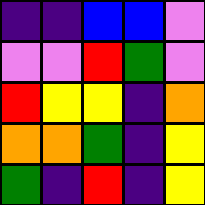[["indigo", "indigo", "blue", "blue", "violet"], ["violet", "violet", "red", "green", "violet"], ["red", "yellow", "yellow", "indigo", "orange"], ["orange", "orange", "green", "indigo", "yellow"], ["green", "indigo", "red", "indigo", "yellow"]]